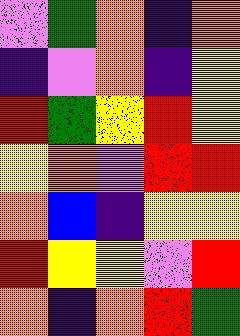[["violet", "green", "orange", "indigo", "orange"], ["indigo", "violet", "orange", "indigo", "yellow"], ["red", "green", "yellow", "red", "yellow"], ["yellow", "orange", "violet", "red", "red"], ["orange", "blue", "indigo", "yellow", "yellow"], ["red", "yellow", "yellow", "violet", "red"], ["orange", "indigo", "orange", "red", "green"]]